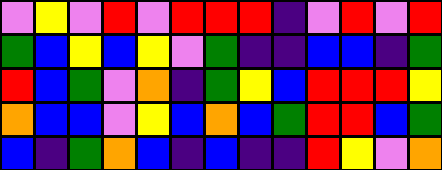[["violet", "yellow", "violet", "red", "violet", "red", "red", "red", "indigo", "violet", "red", "violet", "red"], ["green", "blue", "yellow", "blue", "yellow", "violet", "green", "indigo", "indigo", "blue", "blue", "indigo", "green"], ["red", "blue", "green", "violet", "orange", "indigo", "green", "yellow", "blue", "red", "red", "red", "yellow"], ["orange", "blue", "blue", "violet", "yellow", "blue", "orange", "blue", "green", "red", "red", "blue", "green"], ["blue", "indigo", "green", "orange", "blue", "indigo", "blue", "indigo", "indigo", "red", "yellow", "violet", "orange"]]